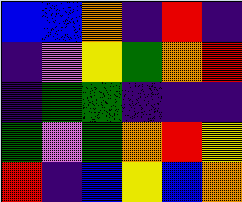[["blue", "blue", "orange", "indigo", "red", "indigo"], ["indigo", "violet", "yellow", "green", "orange", "red"], ["indigo", "green", "green", "indigo", "indigo", "indigo"], ["green", "violet", "green", "orange", "red", "yellow"], ["red", "indigo", "blue", "yellow", "blue", "orange"]]